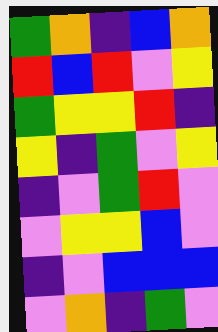[["green", "orange", "indigo", "blue", "orange"], ["red", "blue", "red", "violet", "yellow"], ["green", "yellow", "yellow", "red", "indigo"], ["yellow", "indigo", "green", "violet", "yellow"], ["indigo", "violet", "green", "red", "violet"], ["violet", "yellow", "yellow", "blue", "violet"], ["indigo", "violet", "blue", "blue", "blue"], ["violet", "orange", "indigo", "green", "violet"]]